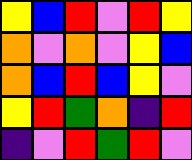[["yellow", "blue", "red", "violet", "red", "yellow"], ["orange", "violet", "orange", "violet", "yellow", "blue"], ["orange", "blue", "red", "blue", "yellow", "violet"], ["yellow", "red", "green", "orange", "indigo", "red"], ["indigo", "violet", "red", "green", "red", "violet"]]